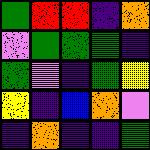[["green", "red", "red", "indigo", "orange"], ["violet", "green", "green", "green", "indigo"], ["green", "violet", "indigo", "green", "yellow"], ["yellow", "indigo", "blue", "orange", "violet"], ["indigo", "orange", "indigo", "indigo", "green"]]